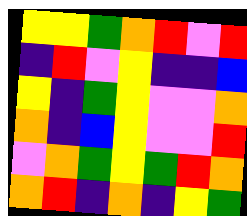[["yellow", "yellow", "green", "orange", "red", "violet", "red"], ["indigo", "red", "violet", "yellow", "indigo", "indigo", "blue"], ["yellow", "indigo", "green", "yellow", "violet", "violet", "orange"], ["orange", "indigo", "blue", "yellow", "violet", "violet", "red"], ["violet", "orange", "green", "yellow", "green", "red", "orange"], ["orange", "red", "indigo", "orange", "indigo", "yellow", "green"]]